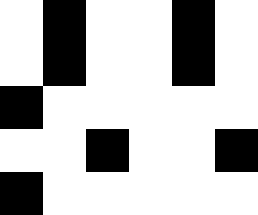[["white", "black", "white", "white", "black", "white"], ["white", "black", "white", "white", "black", "white"], ["black", "white", "white", "white", "white", "white"], ["white", "white", "black", "white", "white", "black"], ["black", "white", "white", "white", "white", "white"]]